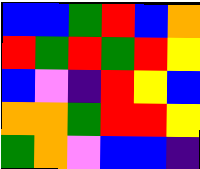[["blue", "blue", "green", "red", "blue", "orange"], ["red", "green", "red", "green", "red", "yellow"], ["blue", "violet", "indigo", "red", "yellow", "blue"], ["orange", "orange", "green", "red", "red", "yellow"], ["green", "orange", "violet", "blue", "blue", "indigo"]]